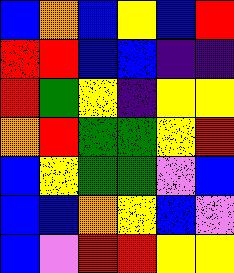[["blue", "orange", "blue", "yellow", "blue", "red"], ["red", "red", "blue", "blue", "indigo", "indigo"], ["red", "green", "yellow", "indigo", "yellow", "yellow"], ["orange", "red", "green", "green", "yellow", "red"], ["blue", "yellow", "green", "green", "violet", "blue"], ["blue", "blue", "orange", "yellow", "blue", "violet"], ["blue", "violet", "red", "red", "yellow", "yellow"]]